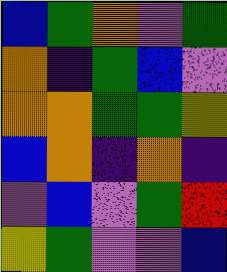[["blue", "green", "orange", "violet", "green"], ["orange", "indigo", "green", "blue", "violet"], ["orange", "orange", "green", "green", "yellow"], ["blue", "orange", "indigo", "orange", "indigo"], ["violet", "blue", "violet", "green", "red"], ["yellow", "green", "violet", "violet", "blue"]]